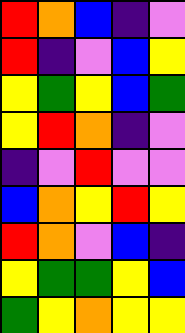[["red", "orange", "blue", "indigo", "violet"], ["red", "indigo", "violet", "blue", "yellow"], ["yellow", "green", "yellow", "blue", "green"], ["yellow", "red", "orange", "indigo", "violet"], ["indigo", "violet", "red", "violet", "violet"], ["blue", "orange", "yellow", "red", "yellow"], ["red", "orange", "violet", "blue", "indigo"], ["yellow", "green", "green", "yellow", "blue"], ["green", "yellow", "orange", "yellow", "yellow"]]